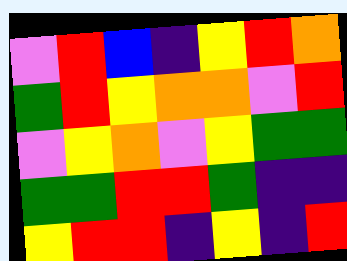[["violet", "red", "blue", "indigo", "yellow", "red", "orange"], ["green", "red", "yellow", "orange", "orange", "violet", "red"], ["violet", "yellow", "orange", "violet", "yellow", "green", "green"], ["green", "green", "red", "red", "green", "indigo", "indigo"], ["yellow", "red", "red", "indigo", "yellow", "indigo", "red"]]